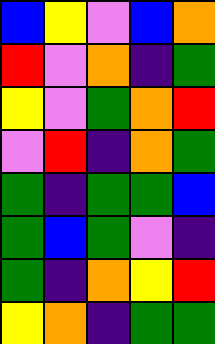[["blue", "yellow", "violet", "blue", "orange"], ["red", "violet", "orange", "indigo", "green"], ["yellow", "violet", "green", "orange", "red"], ["violet", "red", "indigo", "orange", "green"], ["green", "indigo", "green", "green", "blue"], ["green", "blue", "green", "violet", "indigo"], ["green", "indigo", "orange", "yellow", "red"], ["yellow", "orange", "indigo", "green", "green"]]